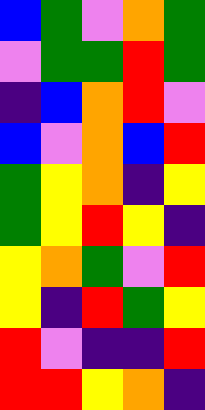[["blue", "green", "violet", "orange", "green"], ["violet", "green", "green", "red", "green"], ["indigo", "blue", "orange", "red", "violet"], ["blue", "violet", "orange", "blue", "red"], ["green", "yellow", "orange", "indigo", "yellow"], ["green", "yellow", "red", "yellow", "indigo"], ["yellow", "orange", "green", "violet", "red"], ["yellow", "indigo", "red", "green", "yellow"], ["red", "violet", "indigo", "indigo", "red"], ["red", "red", "yellow", "orange", "indigo"]]